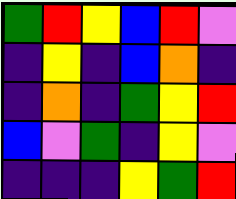[["green", "red", "yellow", "blue", "red", "violet"], ["indigo", "yellow", "indigo", "blue", "orange", "indigo"], ["indigo", "orange", "indigo", "green", "yellow", "red"], ["blue", "violet", "green", "indigo", "yellow", "violet"], ["indigo", "indigo", "indigo", "yellow", "green", "red"]]